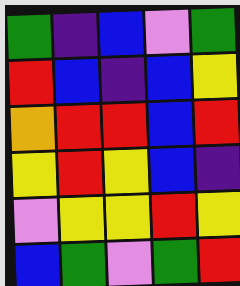[["green", "indigo", "blue", "violet", "green"], ["red", "blue", "indigo", "blue", "yellow"], ["orange", "red", "red", "blue", "red"], ["yellow", "red", "yellow", "blue", "indigo"], ["violet", "yellow", "yellow", "red", "yellow"], ["blue", "green", "violet", "green", "red"]]